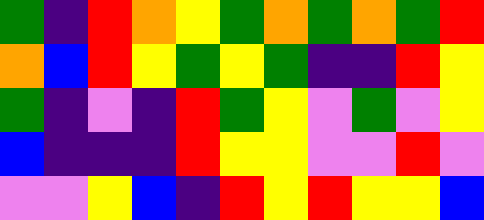[["green", "indigo", "red", "orange", "yellow", "green", "orange", "green", "orange", "green", "red"], ["orange", "blue", "red", "yellow", "green", "yellow", "green", "indigo", "indigo", "red", "yellow"], ["green", "indigo", "violet", "indigo", "red", "green", "yellow", "violet", "green", "violet", "yellow"], ["blue", "indigo", "indigo", "indigo", "red", "yellow", "yellow", "violet", "violet", "red", "violet"], ["violet", "violet", "yellow", "blue", "indigo", "red", "yellow", "red", "yellow", "yellow", "blue"]]